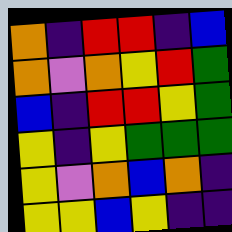[["orange", "indigo", "red", "red", "indigo", "blue"], ["orange", "violet", "orange", "yellow", "red", "green"], ["blue", "indigo", "red", "red", "yellow", "green"], ["yellow", "indigo", "yellow", "green", "green", "green"], ["yellow", "violet", "orange", "blue", "orange", "indigo"], ["yellow", "yellow", "blue", "yellow", "indigo", "indigo"]]